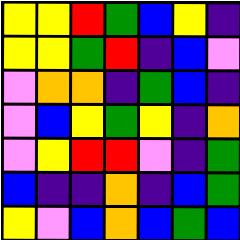[["yellow", "yellow", "red", "green", "blue", "yellow", "indigo"], ["yellow", "yellow", "green", "red", "indigo", "blue", "violet"], ["violet", "orange", "orange", "indigo", "green", "blue", "indigo"], ["violet", "blue", "yellow", "green", "yellow", "indigo", "orange"], ["violet", "yellow", "red", "red", "violet", "indigo", "green"], ["blue", "indigo", "indigo", "orange", "indigo", "blue", "green"], ["yellow", "violet", "blue", "orange", "blue", "green", "blue"]]